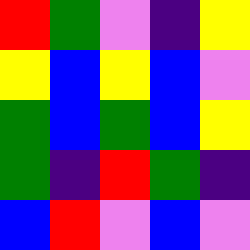[["red", "green", "violet", "indigo", "yellow"], ["yellow", "blue", "yellow", "blue", "violet"], ["green", "blue", "green", "blue", "yellow"], ["green", "indigo", "red", "green", "indigo"], ["blue", "red", "violet", "blue", "violet"]]